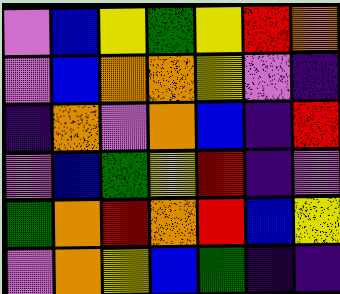[["violet", "blue", "yellow", "green", "yellow", "red", "orange"], ["violet", "blue", "orange", "orange", "yellow", "violet", "indigo"], ["indigo", "orange", "violet", "orange", "blue", "indigo", "red"], ["violet", "blue", "green", "yellow", "red", "indigo", "violet"], ["green", "orange", "red", "orange", "red", "blue", "yellow"], ["violet", "orange", "yellow", "blue", "green", "indigo", "indigo"]]